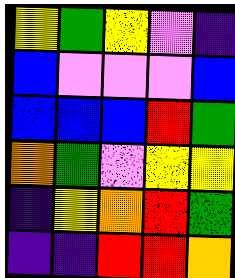[["yellow", "green", "yellow", "violet", "indigo"], ["blue", "violet", "violet", "violet", "blue"], ["blue", "blue", "blue", "red", "green"], ["orange", "green", "violet", "yellow", "yellow"], ["indigo", "yellow", "orange", "red", "green"], ["indigo", "indigo", "red", "red", "orange"]]